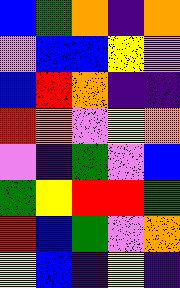[["blue", "green", "orange", "indigo", "orange"], ["violet", "blue", "blue", "yellow", "violet"], ["blue", "red", "orange", "indigo", "indigo"], ["red", "orange", "violet", "yellow", "orange"], ["violet", "indigo", "green", "violet", "blue"], ["green", "yellow", "red", "red", "green"], ["red", "blue", "green", "violet", "orange"], ["yellow", "blue", "indigo", "yellow", "indigo"]]